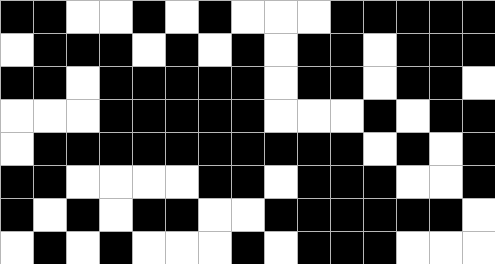[["black", "black", "white", "white", "black", "white", "black", "white", "white", "white", "black", "black", "black", "black", "black"], ["white", "black", "black", "black", "white", "black", "white", "black", "white", "black", "black", "white", "black", "black", "black"], ["black", "black", "white", "black", "black", "black", "black", "black", "white", "black", "black", "white", "black", "black", "white"], ["white", "white", "white", "black", "black", "black", "black", "black", "white", "white", "white", "black", "white", "black", "black"], ["white", "black", "black", "black", "black", "black", "black", "black", "black", "black", "black", "white", "black", "white", "black"], ["black", "black", "white", "white", "white", "white", "black", "black", "white", "black", "black", "black", "white", "white", "black"], ["black", "white", "black", "white", "black", "black", "white", "white", "black", "black", "black", "black", "black", "black", "white"], ["white", "black", "white", "black", "white", "white", "white", "black", "white", "black", "black", "black", "white", "white", "white"]]